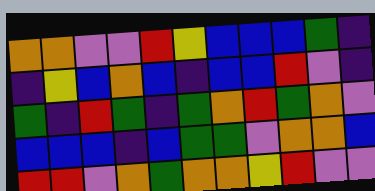[["orange", "orange", "violet", "violet", "red", "yellow", "blue", "blue", "blue", "green", "indigo"], ["indigo", "yellow", "blue", "orange", "blue", "indigo", "blue", "blue", "red", "violet", "indigo"], ["green", "indigo", "red", "green", "indigo", "green", "orange", "red", "green", "orange", "violet"], ["blue", "blue", "blue", "indigo", "blue", "green", "green", "violet", "orange", "orange", "blue"], ["red", "red", "violet", "orange", "green", "orange", "orange", "yellow", "red", "violet", "violet"]]